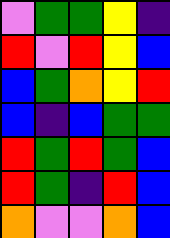[["violet", "green", "green", "yellow", "indigo"], ["red", "violet", "red", "yellow", "blue"], ["blue", "green", "orange", "yellow", "red"], ["blue", "indigo", "blue", "green", "green"], ["red", "green", "red", "green", "blue"], ["red", "green", "indigo", "red", "blue"], ["orange", "violet", "violet", "orange", "blue"]]